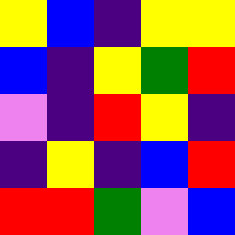[["yellow", "blue", "indigo", "yellow", "yellow"], ["blue", "indigo", "yellow", "green", "red"], ["violet", "indigo", "red", "yellow", "indigo"], ["indigo", "yellow", "indigo", "blue", "red"], ["red", "red", "green", "violet", "blue"]]